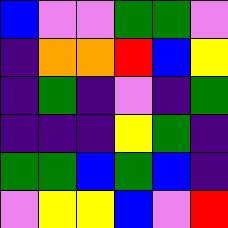[["blue", "violet", "violet", "green", "green", "violet"], ["indigo", "orange", "orange", "red", "blue", "yellow"], ["indigo", "green", "indigo", "violet", "indigo", "green"], ["indigo", "indigo", "indigo", "yellow", "green", "indigo"], ["green", "green", "blue", "green", "blue", "indigo"], ["violet", "yellow", "yellow", "blue", "violet", "red"]]